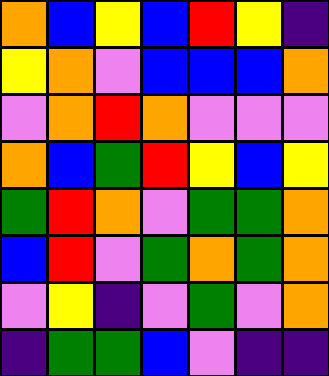[["orange", "blue", "yellow", "blue", "red", "yellow", "indigo"], ["yellow", "orange", "violet", "blue", "blue", "blue", "orange"], ["violet", "orange", "red", "orange", "violet", "violet", "violet"], ["orange", "blue", "green", "red", "yellow", "blue", "yellow"], ["green", "red", "orange", "violet", "green", "green", "orange"], ["blue", "red", "violet", "green", "orange", "green", "orange"], ["violet", "yellow", "indigo", "violet", "green", "violet", "orange"], ["indigo", "green", "green", "blue", "violet", "indigo", "indigo"]]